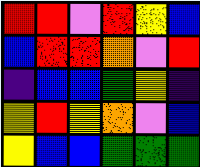[["red", "red", "violet", "red", "yellow", "blue"], ["blue", "red", "red", "orange", "violet", "red"], ["indigo", "blue", "blue", "green", "yellow", "indigo"], ["yellow", "red", "yellow", "orange", "violet", "blue"], ["yellow", "blue", "blue", "green", "green", "green"]]